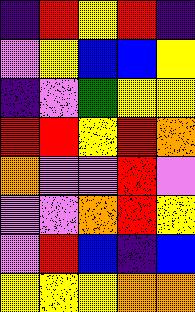[["indigo", "red", "yellow", "red", "indigo"], ["violet", "yellow", "blue", "blue", "yellow"], ["indigo", "violet", "green", "yellow", "yellow"], ["red", "red", "yellow", "red", "orange"], ["orange", "violet", "violet", "red", "violet"], ["violet", "violet", "orange", "red", "yellow"], ["violet", "red", "blue", "indigo", "blue"], ["yellow", "yellow", "yellow", "orange", "orange"]]